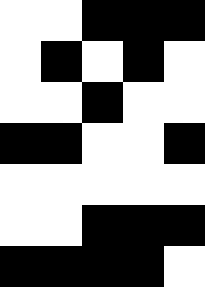[["white", "white", "black", "black", "black"], ["white", "black", "white", "black", "white"], ["white", "white", "black", "white", "white"], ["black", "black", "white", "white", "black"], ["white", "white", "white", "white", "white"], ["white", "white", "black", "black", "black"], ["black", "black", "black", "black", "white"]]